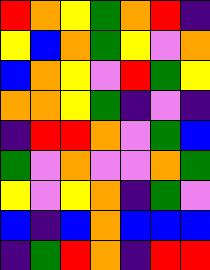[["red", "orange", "yellow", "green", "orange", "red", "indigo"], ["yellow", "blue", "orange", "green", "yellow", "violet", "orange"], ["blue", "orange", "yellow", "violet", "red", "green", "yellow"], ["orange", "orange", "yellow", "green", "indigo", "violet", "indigo"], ["indigo", "red", "red", "orange", "violet", "green", "blue"], ["green", "violet", "orange", "violet", "violet", "orange", "green"], ["yellow", "violet", "yellow", "orange", "indigo", "green", "violet"], ["blue", "indigo", "blue", "orange", "blue", "blue", "blue"], ["indigo", "green", "red", "orange", "indigo", "red", "red"]]